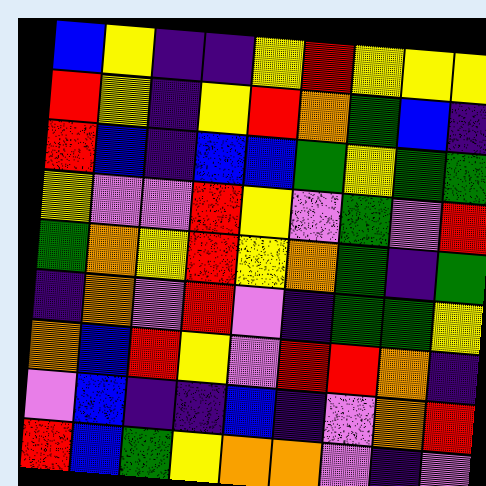[["blue", "yellow", "indigo", "indigo", "yellow", "red", "yellow", "yellow", "yellow"], ["red", "yellow", "indigo", "yellow", "red", "orange", "green", "blue", "indigo"], ["red", "blue", "indigo", "blue", "blue", "green", "yellow", "green", "green"], ["yellow", "violet", "violet", "red", "yellow", "violet", "green", "violet", "red"], ["green", "orange", "yellow", "red", "yellow", "orange", "green", "indigo", "green"], ["indigo", "orange", "violet", "red", "violet", "indigo", "green", "green", "yellow"], ["orange", "blue", "red", "yellow", "violet", "red", "red", "orange", "indigo"], ["violet", "blue", "indigo", "indigo", "blue", "indigo", "violet", "orange", "red"], ["red", "blue", "green", "yellow", "orange", "orange", "violet", "indigo", "violet"]]